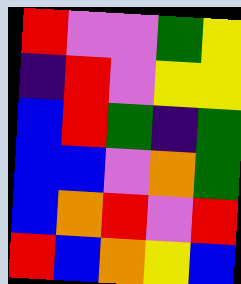[["red", "violet", "violet", "green", "yellow"], ["indigo", "red", "violet", "yellow", "yellow"], ["blue", "red", "green", "indigo", "green"], ["blue", "blue", "violet", "orange", "green"], ["blue", "orange", "red", "violet", "red"], ["red", "blue", "orange", "yellow", "blue"]]